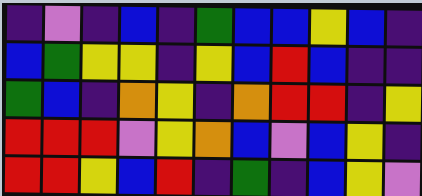[["indigo", "violet", "indigo", "blue", "indigo", "green", "blue", "blue", "yellow", "blue", "indigo"], ["blue", "green", "yellow", "yellow", "indigo", "yellow", "blue", "red", "blue", "indigo", "indigo"], ["green", "blue", "indigo", "orange", "yellow", "indigo", "orange", "red", "red", "indigo", "yellow"], ["red", "red", "red", "violet", "yellow", "orange", "blue", "violet", "blue", "yellow", "indigo"], ["red", "red", "yellow", "blue", "red", "indigo", "green", "indigo", "blue", "yellow", "violet"]]